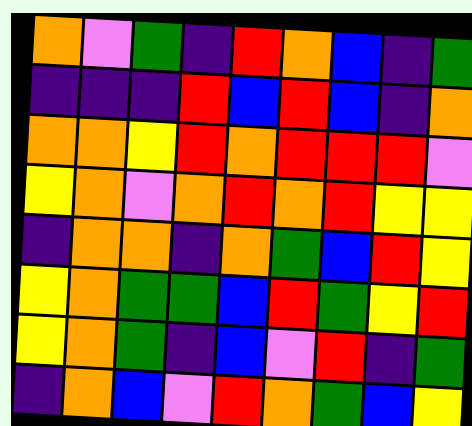[["orange", "violet", "green", "indigo", "red", "orange", "blue", "indigo", "green"], ["indigo", "indigo", "indigo", "red", "blue", "red", "blue", "indigo", "orange"], ["orange", "orange", "yellow", "red", "orange", "red", "red", "red", "violet"], ["yellow", "orange", "violet", "orange", "red", "orange", "red", "yellow", "yellow"], ["indigo", "orange", "orange", "indigo", "orange", "green", "blue", "red", "yellow"], ["yellow", "orange", "green", "green", "blue", "red", "green", "yellow", "red"], ["yellow", "orange", "green", "indigo", "blue", "violet", "red", "indigo", "green"], ["indigo", "orange", "blue", "violet", "red", "orange", "green", "blue", "yellow"]]